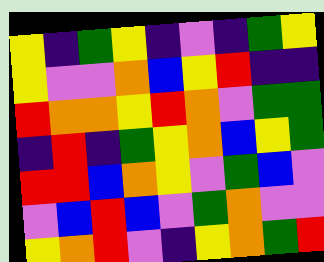[["yellow", "indigo", "green", "yellow", "indigo", "violet", "indigo", "green", "yellow"], ["yellow", "violet", "violet", "orange", "blue", "yellow", "red", "indigo", "indigo"], ["red", "orange", "orange", "yellow", "red", "orange", "violet", "green", "green"], ["indigo", "red", "indigo", "green", "yellow", "orange", "blue", "yellow", "green"], ["red", "red", "blue", "orange", "yellow", "violet", "green", "blue", "violet"], ["violet", "blue", "red", "blue", "violet", "green", "orange", "violet", "violet"], ["yellow", "orange", "red", "violet", "indigo", "yellow", "orange", "green", "red"]]